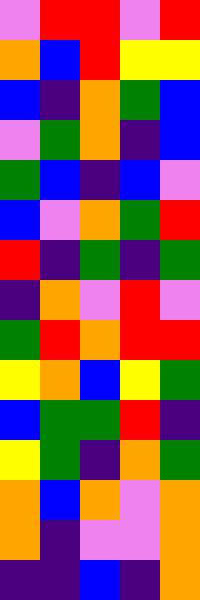[["violet", "red", "red", "violet", "red"], ["orange", "blue", "red", "yellow", "yellow"], ["blue", "indigo", "orange", "green", "blue"], ["violet", "green", "orange", "indigo", "blue"], ["green", "blue", "indigo", "blue", "violet"], ["blue", "violet", "orange", "green", "red"], ["red", "indigo", "green", "indigo", "green"], ["indigo", "orange", "violet", "red", "violet"], ["green", "red", "orange", "red", "red"], ["yellow", "orange", "blue", "yellow", "green"], ["blue", "green", "green", "red", "indigo"], ["yellow", "green", "indigo", "orange", "green"], ["orange", "blue", "orange", "violet", "orange"], ["orange", "indigo", "violet", "violet", "orange"], ["indigo", "indigo", "blue", "indigo", "orange"]]